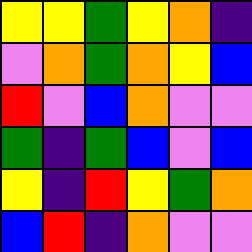[["yellow", "yellow", "green", "yellow", "orange", "indigo"], ["violet", "orange", "green", "orange", "yellow", "blue"], ["red", "violet", "blue", "orange", "violet", "violet"], ["green", "indigo", "green", "blue", "violet", "blue"], ["yellow", "indigo", "red", "yellow", "green", "orange"], ["blue", "red", "indigo", "orange", "violet", "violet"]]